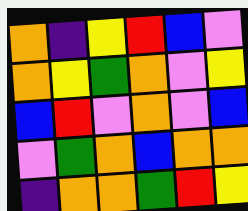[["orange", "indigo", "yellow", "red", "blue", "violet"], ["orange", "yellow", "green", "orange", "violet", "yellow"], ["blue", "red", "violet", "orange", "violet", "blue"], ["violet", "green", "orange", "blue", "orange", "orange"], ["indigo", "orange", "orange", "green", "red", "yellow"]]